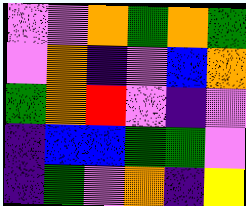[["violet", "violet", "orange", "green", "orange", "green"], ["violet", "orange", "indigo", "violet", "blue", "orange"], ["green", "orange", "red", "violet", "indigo", "violet"], ["indigo", "blue", "blue", "green", "green", "violet"], ["indigo", "green", "violet", "orange", "indigo", "yellow"]]